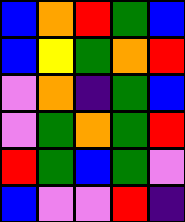[["blue", "orange", "red", "green", "blue"], ["blue", "yellow", "green", "orange", "red"], ["violet", "orange", "indigo", "green", "blue"], ["violet", "green", "orange", "green", "red"], ["red", "green", "blue", "green", "violet"], ["blue", "violet", "violet", "red", "indigo"]]